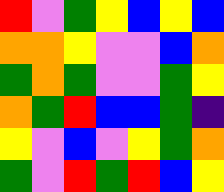[["red", "violet", "green", "yellow", "blue", "yellow", "blue"], ["orange", "orange", "yellow", "violet", "violet", "blue", "orange"], ["green", "orange", "green", "violet", "violet", "green", "yellow"], ["orange", "green", "red", "blue", "blue", "green", "indigo"], ["yellow", "violet", "blue", "violet", "yellow", "green", "orange"], ["green", "violet", "red", "green", "red", "blue", "yellow"]]